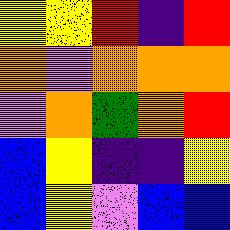[["yellow", "yellow", "red", "indigo", "red"], ["orange", "violet", "orange", "orange", "orange"], ["violet", "orange", "green", "orange", "red"], ["blue", "yellow", "indigo", "indigo", "yellow"], ["blue", "yellow", "violet", "blue", "blue"]]